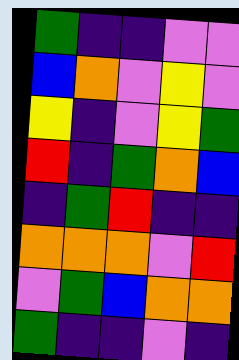[["green", "indigo", "indigo", "violet", "violet"], ["blue", "orange", "violet", "yellow", "violet"], ["yellow", "indigo", "violet", "yellow", "green"], ["red", "indigo", "green", "orange", "blue"], ["indigo", "green", "red", "indigo", "indigo"], ["orange", "orange", "orange", "violet", "red"], ["violet", "green", "blue", "orange", "orange"], ["green", "indigo", "indigo", "violet", "indigo"]]